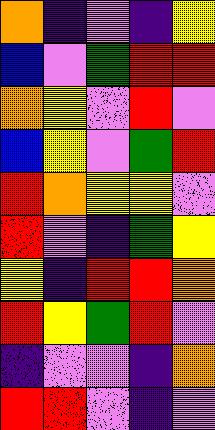[["orange", "indigo", "violet", "indigo", "yellow"], ["blue", "violet", "green", "red", "red"], ["orange", "yellow", "violet", "red", "violet"], ["blue", "yellow", "violet", "green", "red"], ["red", "orange", "yellow", "yellow", "violet"], ["red", "violet", "indigo", "green", "yellow"], ["yellow", "indigo", "red", "red", "orange"], ["red", "yellow", "green", "red", "violet"], ["indigo", "violet", "violet", "indigo", "orange"], ["red", "red", "violet", "indigo", "violet"]]